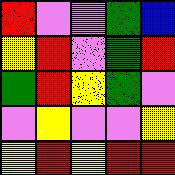[["red", "violet", "violet", "green", "blue"], ["yellow", "red", "violet", "green", "red"], ["green", "red", "yellow", "green", "violet"], ["violet", "yellow", "violet", "violet", "yellow"], ["yellow", "red", "yellow", "red", "red"]]